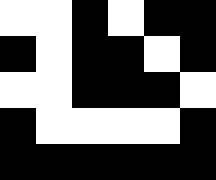[["white", "white", "black", "white", "black", "black"], ["black", "white", "black", "black", "white", "black"], ["white", "white", "black", "black", "black", "white"], ["black", "white", "white", "white", "white", "black"], ["black", "black", "black", "black", "black", "black"]]